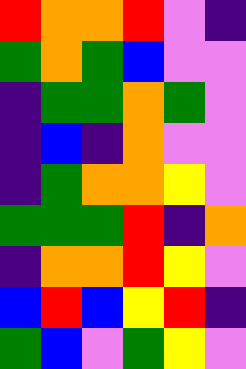[["red", "orange", "orange", "red", "violet", "indigo"], ["green", "orange", "green", "blue", "violet", "violet"], ["indigo", "green", "green", "orange", "green", "violet"], ["indigo", "blue", "indigo", "orange", "violet", "violet"], ["indigo", "green", "orange", "orange", "yellow", "violet"], ["green", "green", "green", "red", "indigo", "orange"], ["indigo", "orange", "orange", "red", "yellow", "violet"], ["blue", "red", "blue", "yellow", "red", "indigo"], ["green", "blue", "violet", "green", "yellow", "violet"]]